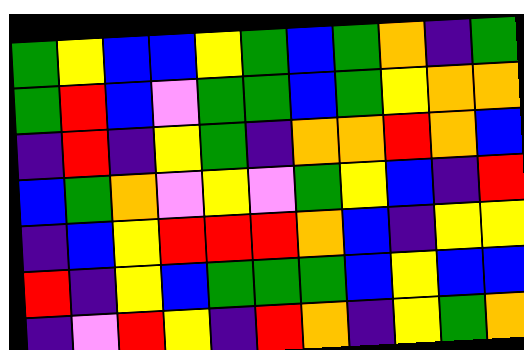[["green", "yellow", "blue", "blue", "yellow", "green", "blue", "green", "orange", "indigo", "green"], ["green", "red", "blue", "violet", "green", "green", "blue", "green", "yellow", "orange", "orange"], ["indigo", "red", "indigo", "yellow", "green", "indigo", "orange", "orange", "red", "orange", "blue"], ["blue", "green", "orange", "violet", "yellow", "violet", "green", "yellow", "blue", "indigo", "red"], ["indigo", "blue", "yellow", "red", "red", "red", "orange", "blue", "indigo", "yellow", "yellow"], ["red", "indigo", "yellow", "blue", "green", "green", "green", "blue", "yellow", "blue", "blue"], ["indigo", "violet", "red", "yellow", "indigo", "red", "orange", "indigo", "yellow", "green", "orange"]]